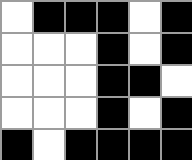[["white", "black", "black", "black", "white", "black"], ["white", "white", "white", "black", "white", "black"], ["white", "white", "white", "black", "black", "white"], ["white", "white", "white", "black", "white", "black"], ["black", "white", "black", "black", "black", "black"]]